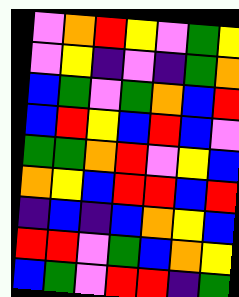[["violet", "orange", "red", "yellow", "violet", "green", "yellow"], ["violet", "yellow", "indigo", "violet", "indigo", "green", "orange"], ["blue", "green", "violet", "green", "orange", "blue", "red"], ["blue", "red", "yellow", "blue", "red", "blue", "violet"], ["green", "green", "orange", "red", "violet", "yellow", "blue"], ["orange", "yellow", "blue", "red", "red", "blue", "red"], ["indigo", "blue", "indigo", "blue", "orange", "yellow", "blue"], ["red", "red", "violet", "green", "blue", "orange", "yellow"], ["blue", "green", "violet", "red", "red", "indigo", "green"]]